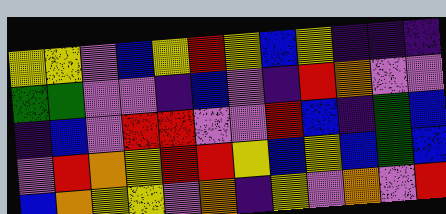[["yellow", "yellow", "violet", "blue", "yellow", "red", "yellow", "blue", "yellow", "indigo", "indigo", "indigo"], ["green", "green", "violet", "violet", "indigo", "blue", "violet", "indigo", "red", "orange", "violet", "violet"], ["indigo", "blue", "violet", "red", "red", "violet", "violet", "red", "blue", "indigo", "green", "blue"], ["violet", "red", "orange", "yellow", "red", "red", "yellow", "blue", "yellow", "blue", "green", "blue"], ["blue", "orange", "yellow", "yellow", "violet", "orange", "indigo", "yellow", "violet", "orange", "violet", "red"]]